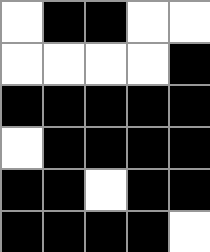[["white", "black", "black", "white", "white"], ["white", "white", "white", "white", "black"], ["black", "black", "black", "black", "black"], ["white", "black", "black", "black", "black"], ["black", "black", "white", "black", "black"], ["black", "black", "black", "black", "white"]]